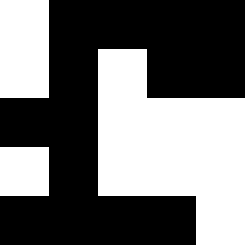[["white", "black", "black", "black", "black"], ["white", "black", "white", "black", "black"], ["black", "black", "white", "white", "white"], ["white", "black", "white", "white", "white"], ["black", "black", "black", "black", "white"]]